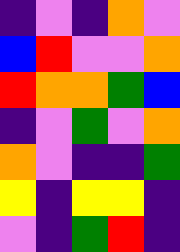[["indigo", "violet", "indigo", "orange", "violet"], ["blue", "red", "violet", "violet", "orange"], ["red", "orange", "orange", "green", "blue"], ["indigo", "violet", "green", "violet", "orange"], ["orange", "violet", "indigo", "indigo", "green"], ["yellow", "indigo", "yellow", "yellow", "indigo"], ["violet", "indigo", "green", "red", "indigo"]]